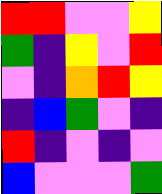[["red", "red", "violet", "violet", "yellow"], ["green", "indigo", "yellow", "violet", "red"], ["violet", "indigo", "orange", "red", "yellow"], ["indigo", "blue", "green", "violet", "indigo"], ["red", "indigo", "violet", "indigo", "violet"], ["blue", "violet", "violet", "violet", "green"]]